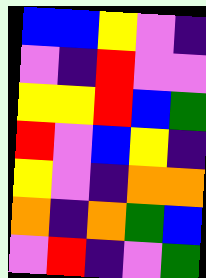[["blue", "blue", "yellow", "violet", "indigo"], ["violet", "indigo", "red", "violet", "violet"], ["yellow", "yellow", "red", "blue", "green"], ["red", "violet", "blue", "yellow", "indigo"], ["yellow", "violet", "indigo", "orange", "orange"], ["orange", "indigo", "orange", "green", "blue"], ["violet", "red", "indigo", "violet", "green"]]